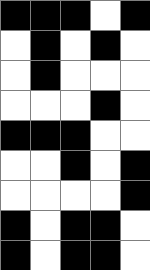[["black", "black", "black", "white", "black"], ["white", "black", "white", "black", "white"], ["white", "black", "white", "white", "white"], ["white", "white", "white", "black", "white"], ["black", "black", "black", "white", "white"], ["white", "white", "black", "white", "black"], ["white", "white", "white", "white", "black"], ["black", "white", "black", "black", "white"], ["black", "white", "black", "black", "white"]]